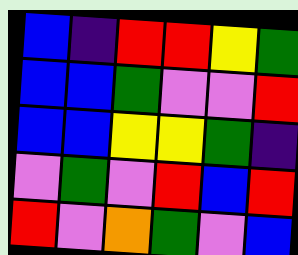[["blue", "indigo", "red", "red", "yellow", "green"], ["blue", "blue", "green", "violet", "violet", "red"], ["blue", "blue", "yellow", "yellow", "green", "indigo"], ["violet", "green", "violet", "red", "blue", "red"], ["red", "violet", "orange", "green", "violet", "blue"]]